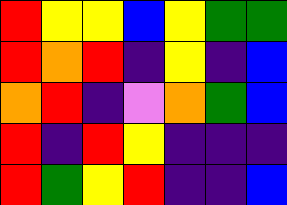[["red", "yellow", "yellow", "blue", "yellow", "green", "green"], ["red", "orange", "red", "indigo", "yellow", "indigo", "blue"], ["orange", "red", "indigo", "violet", "orange", "green", "blue"], ["red", "indigo", "red", "yellow", "indigo", "indigo", "indigo"], ["red", "green", "yellow", "red", "indigo", "indigo", "blue"]]